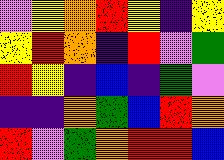[["violet", "yellow", "orange", "red", "yellow", "indigo", "yellow"], ["yellow", "red", "orange", "indigo", "red", "violet", "green"], ["red", "yellow", "indigo", "blue", "indigo", "green", "violet"], ["indigo", "indigo", "orange", "green", "blue", "red", "orange"], ["red", "violet", "green", "orange", "red", "red", "blue"]]